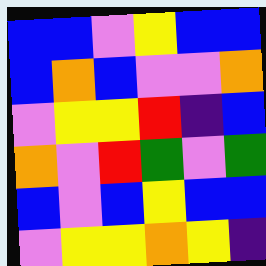[["blue", "blue", "violet", "yellow", "blue", "blue"], ["blue", "orange", "blue", "violet", "violet", "orange"], ["violet", "yellow", "yellow", "red", "indigo", "blue"], ["orange", "violet", "red", "green", "violet", "green"], ["blue", "violet", "blue", "yellow", "blue", "blue"], ["violet", "yellow", "yellow", "orange", "yellow", "indigo"]]